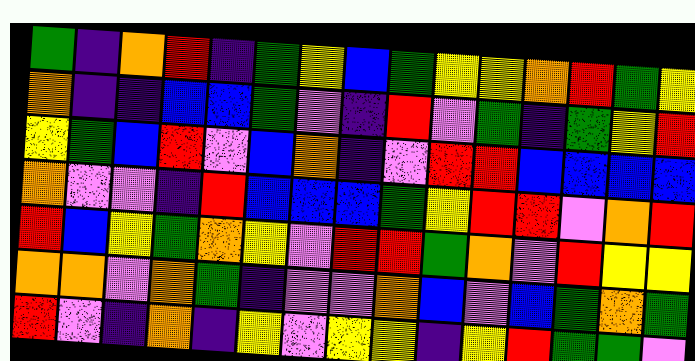[["green", "indigo", "orange", "red", "indigo", "green", "yellow", "blue", "green", "yellow", "yellow", "orange", "red", "green", "yellow"], ["orange", "indigo", "indigo", "blue", "blue", "green", "violet", "indigo", "red", "violet", "green", "indigo", "green", "yellow", "red"], ["yellow", "green", "blue", "red", "violet", "blue", "orange", "indigo", "violet", "red", "red", "blue", "blue", "blue", "blue"], ["orange", "violet", "violet", "indigo", "red", "blue", "blue", "blue", "green", "yellow", "red", "red", "violet", "orange", "red"], ["red", "blue", "yellow", "green", "orange", "yellow", "violet", "red", "red", "green", "orange", "violet", "red", "yellow", "yellow"], ["orange", "orange", "violet", "orange", "green", "indigo", "violet", "violet", "orange", "blue", "violet", "blue", "green", "orange", "green"], ["red", "violet", "indigo", "orange", "indigo", "yellow", "violet", "yellow", "yellow", "indigo", "yellow", "red", "green", "green", "violet"]]